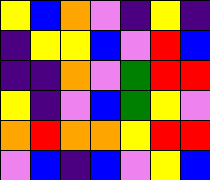[["yellow", "blue", "orange", "violet", "indigo", "yellow", "indigo"], ["indigo", "yellow", "yellow", "blue", "violet", "red", "blue"], ["indigo", "indigo", "orange", "violet", "green", "red", "red"], ["yellow", "indigo", "violet", "blue", "green", "yellow", "violet"], ["orange", "red", "orange", "orange", "yellow", "red", "red"], ["violet", "blue", "indigo", "blue", "violet", "yellow", "blue"]]